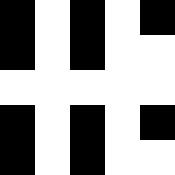[["black", "white", "black", "white", "black"], ["black", "white", "black", "white", "white"], ["white", "white", "white", "white", "white"], ["black", "white", "black", "white", "black"], ["black", "white", "black", "white", "white"]]